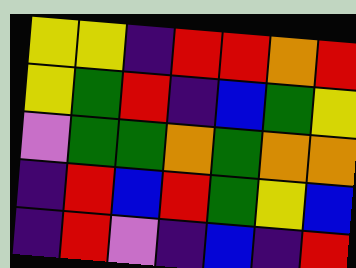[["yellow", "yellow", "indigo", "red", "red", "orange", "red"], ["yellow", "green", "red", "indigo", "blue", "green", "yellow"], ["violet", "green", "green", "orange", "green", "orange", "orange"], ["indigo", "red", "blue", "red", "green", "yellow", "blue"], ["indigo", "red", "violet", "indigo", "blue", "indigo", "red"]]